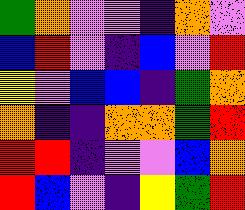[["green", "orange", "violet", "violet", "indigo", "orange", "violet"], ["blue", "red", "violet", "indigo", "blue", "violet", "red"], ["yellow", "violet", "blue", "blue", "indigo", "green", "orange"], ["orange", "indigo", "indigo", "orange", "orange", "green", "red"], ["red", "red", "indigo", "violet", "violet", "blue", "orange"], ["red", "blue", "violet", "indigo", "yellow", "green", "red"]]